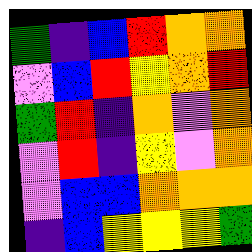[["green", "indigo", "blue", "red", "orange", "orange"], ["violet", "blue", "red", "yellow", "orange", "red"], ["green", "red", "indigo", "orange", "violet", "orange"], ["violet", "red", "indigo", "yellow", "violet", "orange"], ["violet", "blue", "blue", "orange", "orange", "orange"], ["indigo", "blue", "yellow", "yellow", "yellow", "green"]]